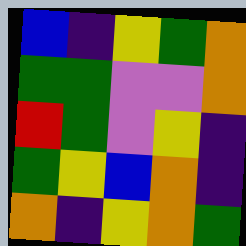[["blue", "indigo", "yellow", "green", "orange"], ["green", "green", "violet", "violet", "orange"], ["red", "green", "violet", "yellow", "indigo"], ["green", "yellow", "blue", "orange", "indigo"], ["orange", "indigo", "yellow", "orange", "green"]]